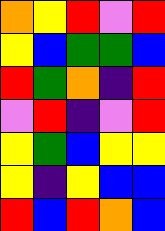[["orange", "yellow", "red", "violet", "red"], ["yellow", "blue", "green", "green", "blue"], ["red", "green", "orange", "indigo", "red"], ["violet", "red", "indigo", "violet", "red"], ["yellow", "green", "blue", "yellow", "yellow"], ["yellow", "indigo", "yellow", "blue", "blue"], ["red", "blue", "red", "orange", "blue"]]